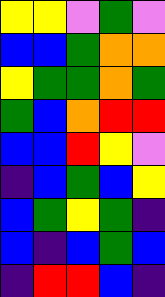[["yellow", "yellow", "violet", "green", "violet"], ["blue", "blue", "green", "orange", "orange"], ["yellow", "green", "green", "orange", "green"], ["green", "blue", "orange", "red", "red"], ["blue", "blue", "red", "yellow", "violet"], ["indigo", "blue", "green", "blue", "yellow"], ["blue", "green", "yellow", "green", "indigo"], ["blue", "indigo", "blue", "green", "blue"], ["indigo", "red", "red", "blue", "indigo"]]